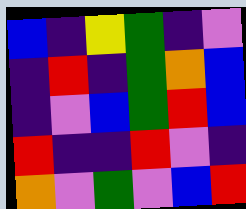[["blue", "indigo", "yellow", "green", "indigo", "violet"], ["indigo", "red", "indigo", "green", "orange", "blue"], ["indigo", "violet", "blue", "green", "red", "blue"], ["red", "indigo", "indigo", "red", "violet", "indigo"], ["orange", "violet", "green", "violet", "blue", "red"]]